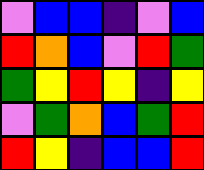[["violet", "blue", "blue", "indigo", "violet", "blue"], ["red", "orange", "blue", "violet", "red", "green"], ["green", "yellow", "red", "yellow", "indigo", "yellow"], ["violet", "green", "orange", "blue", "green", "red"], ["red", "yellow", "indigo", "blue", "blue", "red"]]